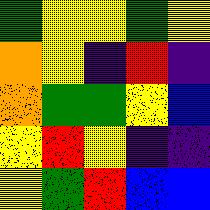[["green", "yellow", "yellow", "green", "yellow"], ["orange", "yellow", "indigo", "red", "indigo"], ["orange", "green", "green", "yellow", "blue"], ["yellow", "red", "yellow", "indigo", "indigo"], ["yellow", "green", "red", "blue", "blue"]]